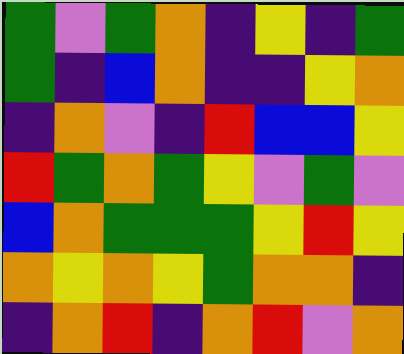[["green", "violet", "green", "orange", "indigo", "yellow", "indigo", "green"], ["green", "indigo", "blue", "orange", "indigo", "indigo", "yellow", "orange"], ["indigo", "orange", "violet", "indigo", "red", "blue", "blue", "yellow"], ["red", "green", "orange", "green", "yellow", "violet", "green", "violet"], ["blue", "orange", "green", "green", "green", "yellow", "red", "yellow"], ["orange", "yellow", "orange", "yellow", "green", "orange", "orange", "indigo"], ["indigo", "orange", "red", "indigo", "orange", "red", "violet", "orange"]]